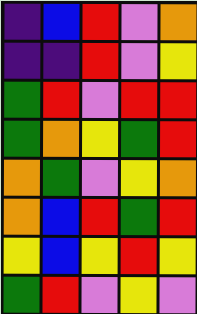[["indigo", "blue", "red", "violet", "orange"], ["indigo", "indigo", "red", "violet", "yellow"], ["green", "red", "violet", "red", "red"], ["green", "orange", "yellow", "green", "red"], ["orange", "green", "violet", "yellow", "orange"], ["orange", "blue", "red", "green", "red"], ["yellow", "blue", "yellow", "red", "yellow"], ["green", "red", "violet", "yellow", "violet"]]